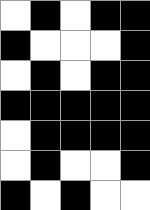[["white", "black", "white", "black", "black"], ["black", "white", "white", "white", "black"], ["white", "black", "white", "black", "black"], ["black", "black", "black", "black", "black"], ["white", "black", "black", "black", "black"], ["white", "black", "white", "white", "black"], ["black", "white", "black", "white", "white"]]